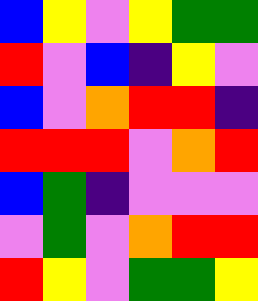[["blue", "yellow", "violet", "yellow", "green", "green"], ["red", "violet", "blue", "indigo", "yellow", "violet"], ["blue", "violet", "orange", "red", "red", "indigo"], ["red", "red", "red", "violet", "orange", "red"], ["blue", "green", "indigo", "violet", "violet", "violet"], ["violet", "green", "violet", "orange", "red", "red"], ["red", "yellow", "violet", "green", "green", "yellow"]]